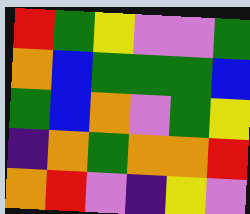[["red", "green", "yellow", "violet", "violet", "green"], ["orange", "blue", "green", "green", "green", "blue"], ["green", "blue", "orange", "violet", "green", "yellow"], ["indigo", "orange", "green", "orange", "orange", "red"], ["orange", "red", "violet", "indigo", "yellow", "violet"]]